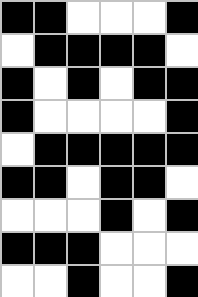[["black", "black", "white", "white", "white", "black"], ["white", "black", "black", "black", "black", "white"], ["black", "white", "black", "white", "black", "black"], ["black", "white", "white", "white", "white", "black"], ["white", "black", "black", "black", "black", "black"], ["black", "black", "white", "black", "black", "white"], ["white", "white", "white", "black", "white", "black"], ["black", "black", "black", "white", "white", "white"], ["white", "white", "black", "white", "white", "black"]]